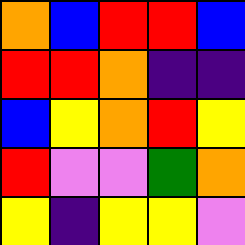[["orange", "blue", "red", "red", "blue"], ["red", "red", "orange", "indigo", "indigo"], ["blue", "yellow", "orange", "red", "yellow"], ["red", "violet", "violet", "green", "orange"], ["yellow", "indigo", "yellow", "yellow", "violet"]]